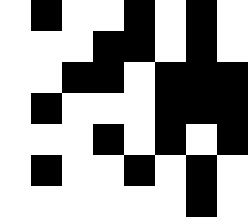[["white", "black", "white", "white", "black", "white", "black", "white"], ["white", "white", "white", "black", "black", "white", "black", "white"], ["white", "white", "black", "black", "white", "black", "black", "black"], ["white", "black", "white", "white", "white", "black", "black", "black"], ["white", "white", "white", "black", "white", "black", "white", "black"], ["white", "black", "white", "white", "black", "white", "black", "white"], ["white", "white", "white", "white", "white", "white", "black", "white"]]